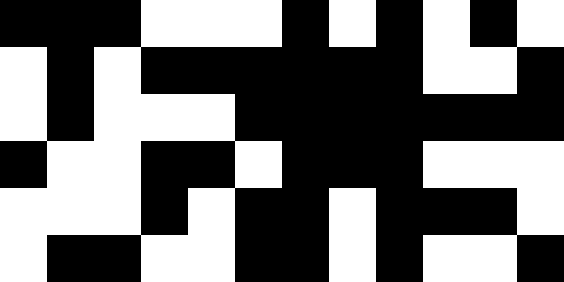[["black", "black", "black", "white", "white", "white", "black", "white", "black", "white", "black", "white"], ["white", "black", "white", "black", "black", "black", "black", "black", "black", "white", "white", "black"], ["white", "black", "white", "white", "white", "black", "black", "black", "black", "black", "black", "black"], ["black", "white", "white", "black", "black", "white", "black", "black", "black", "white", "white", "white"], ["white", "white", "white", "black", "white", "black", "black", "white", "black", "black", "black", "white"], ["white", "black", "black", "white", "white", "black", "black", "white", "black", "white", "white", "black"]]